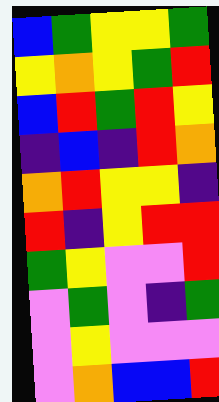[["blue", "green", "yellow", "yellow", "green"], ["yellow", "orange", "yellow", "green", "red"], ["blue", "red", "green", "red", "yellow"], ["indigo", "blue", "indigo", "red", "orange"], ["orange", "red", "yellow", "yellow", "indigo"], ["red", "indigo", "yellow", "red", "red"], ["green", "yellow", "violet", "violet", "red"], ["violet", "green", "violet", "indigo", "green"], ["violet", "yellow", "violet", "violet", "violet"], ["violet", "orange", "blue", "blue", "red"]]